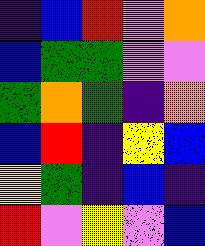[["indigo", "blue", "red", "violet", "orange"], ["blue", "green", "green", "violet", "violet"], ["green", "orange", "green", "indigo", "orange"], ["blue", "red", "indigo", "yellow", "blue"], ["yellow", "green", "indigo", "blue", "indigo"], ["red", "violet", "yellow", "violet", "blue"]]